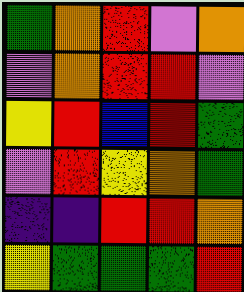[["green", "orange", "red", "violet", "orange"], ["violet", "orange", "red", "red", "violet"], ["yellow", "red", "blue", "red", "green"], ["violet", "red", "yellow", "orange", "green"], ["indigo", "indigo", "red", "red", "orange"], ["yellow", "green", "green", "green", "red"]]